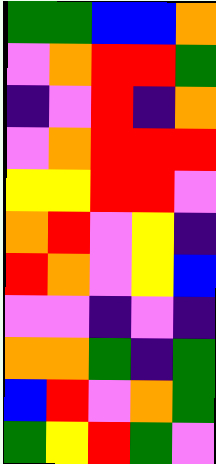[["green", "green", "blue", "blue", "orange"], ["violet", "orange", "red", "red", "green"], ["indigo", "violet", "red", "indigo", "orange"], ["violet", "orange", "red", "red", "red"], ["yellow", "yellow", "red", "red", "violet"], ["orange", "red", "violet", "yellow", "indigo"], ["red", "orange", "violet", "yellow", "blue"], ["violet", "violet", "indigo", "violet", "indigo"], ["orange", "orange", "green", "indigo", "green"], ["blue", "red", "violet", "orange", "green"], ["green", "yellow", "red", "green", "violet"]]